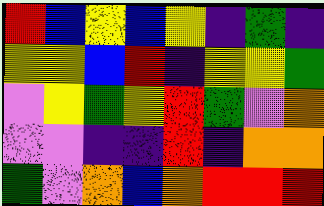[["red", "blue", "yellow", "blue", "yellow", "indigo", "green", "indigo"], ["yellow", "yellow", "blue", "red", "indigo", "yellow", "yellow", "green"], ["violet", "yellow", "green", "yellow", "red", "green", "violet", "orange"], ["violet", "violet", "indigo", "indigo", "red", "indigo", "orange", "orange"], ["green", "violet", "orange", "blue", "orange", "red", "red", "red"]]